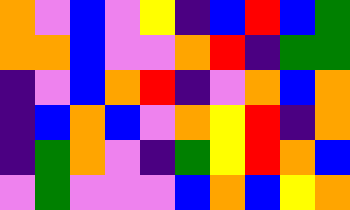[["orange", "violet", "blue", "violet", "yellow", "indigo", "blue", "red", "blue", "green"], ["orange", "orange", "blue", "violet", "violet", "orange", "red", "indigo", "green", "green"], ["indigo", "violet", "blue", "orange", "red", "indigo", "violet", "orange", "blue", "orange"], ["indigo", "blue", "orange", "blue", "violet", "orange", "yellow", "red", "indigo", "orange"], ["indigo", "green", "orange", "violet", "indigo", "green", "yellow", "red", "orange", "blue"], ["violet", "green", "violet", "violet", "violet", "blue", "orange", "blue", "yellow", "orange"]]